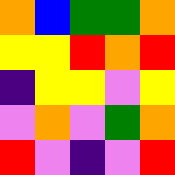[["orange", "blue", "green", "green", "orange"], ["yellow", "yellow", "red", "orange", "red"], ["indigo", "yellow", "yellow", "violet", "yellow"], ["violet", "orange", "violet", "green", "orange"], ["red", "violet", "indigo", "violet", "red"]]